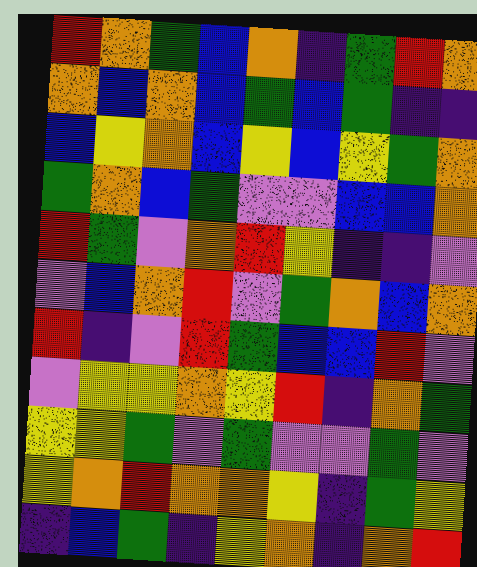[["red", "orange", "green", "blue", "orange", "indigo", "green", "red", "orange"], ["orange", "blue", "orange", "blue", "green", "blue", "green", "indigo", "indigo"], ["blue", "yellow", "orange", "blue", "yellow", "blue", "yellow", "green", "orange"], ["green", "orange", "blue", "green", "violet", "violet", "blue", "blue", "orange"], ["red", "green", "violet", "orange", "red", "yellow", "indigo", "indigo", "violet"], ["violet", "blue", "orange", "red", "violet", "green", "orange", "blue", "orange"], ["red", "indigo", "violet", "red", "green", "blue", "blue", "red", "violet"], ["violet", "yellow", "yellow", "orange", "yellow", "red", "indigo", "orange", "green"], ["yellow", "yellow", "green", "violet", "green", "violet", "violet", "green", "violet"], ["yellow", "orange", "red", "orange", "orange", "yellow", "indigo", "green", "yellow"], ["indigo", "blue", "green", "indigo", "yellow", "orange", "indigo", "orange", "red"]]